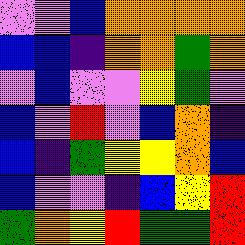[["violet", "violet", "blue", "orange", "orange", "orange", "orange"], ["blue", "blue", "indigo", "orange", "orange", "green", "orange"], ["violet", "blue", "violet", "violet", "yellow", "green", "violet"], ["blue", "violet", "red", "violet", "blue", "orange", "indigo"], ["blue", "indigo", "green", "yellow", "yellow", "orange", "blue"], ["blue", "violet", "violet", "indigo", "blue", "yellow", "red"], ["green", "orange", "yellow", "red", "green", "green", "red"]]